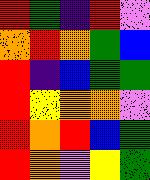[["red", "green", "indigo", "red", "violet"], ["orange", "red", "orange", "green", "blue"], ["red", "indigo", "blue", "green", "green"], ["red", "yellow", "orange", "orange", "violet"], ["red", "orange", "red", "blue", "green"], ["red", "orange", "violet", "yellow", "green"]]